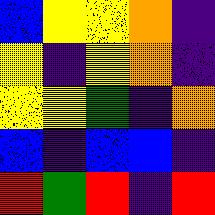[["blue", "yellow", "yellow", "orange", "indigo"], ["yellow", "indigo", "yellow", "orange", "indigo"], ["yellow", "yellow", "green", "indigo", "orange"], ["blue", "indigo", "blue", "blue", "indigo"], ["red", "green", "red", "indigo", "red"]]